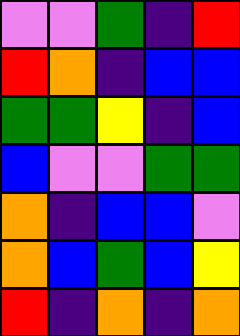[["violet", "violet", "green", "indigo", "red"], ["red", "orange", "indigo", "blue", "blue"], ["green", "green", "yellow", "indigo", "blue"], ["blue", "violet", "violet", "green", "green"], ["orange", "indigo", "blue", "blue", "violet"], ["orange", "blue", "green", "blue", "yellow"], ["red", "indigo", "orange", "indigo", "orange"]]